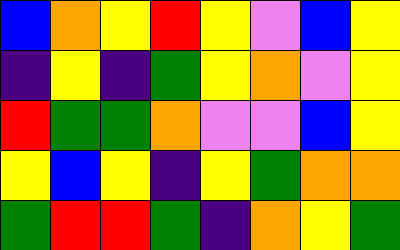[["blue", "orange", "yellow", "red", "yellow", "violet", "blue", "yellow"], ["indigo", "yellow", "indigo", "green", "yellow", "orange", "violet", "yellow"], ["red", "green", "green", "orange", "violet", "violet", "blue", "yellow"], ["yellow", "blue", "yellow", "indigo", "yellow", "green", "orange", "orange"], ["green", "red", "red", "green", "indigo", "orange", "yellow", "green"]]